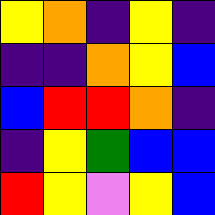[["yellow", "orange", "indigo", "yellow", "indigo"], ["indigo", "indigo", "orange", "yellow", "blue"], ["blue", "red", "red", "orange", "indigo"], ["indigo", "yellow", "green", "blue", "blue"], ["red", "yellow", "violet", "yellow", "blue"]]